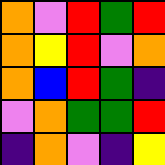[["orange", "violet", "red", "green", "red"], ["orange", "yellow", "red", "violet", "orange"], ["orange", "blue", "red", "green", "indigo"], ["violet", "orange", "green", "green", "red"], ["indigo", "orange", "violet", "indigo", "yellow"]]